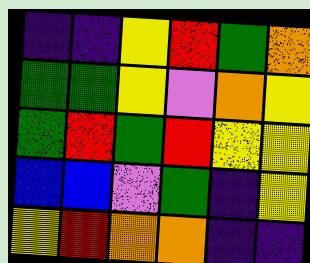[["indigo", "indigo", "yellow", "red", "green", "orange"], ["green", "green", "yellow", "violet", "orange", "yellow"], ["green", "red", "green", "red", "yellow", "yellow"], ["blue", "blue", "violet", "green", "indigo", "yellow"], ["yellow", "red", "orange", "orange", "indigo", "indigo"]]